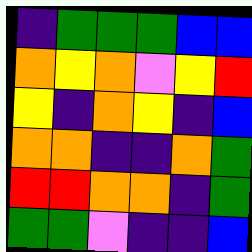[["indigo", "green", "green", "green", "blue", "blue"], ["orange", "yellow", "orange", "violet", "yellow", "red"], ["yellow", "indigo", "orange", "yellow", "indigo", "blue"], ["orange", "orange", "indigo", "indigo", "orange", "green"], ["red", "red", "orange", "orange", "indigo", "green"], ["green", "green", "violet", "indigo", "indigo", "blue"]]